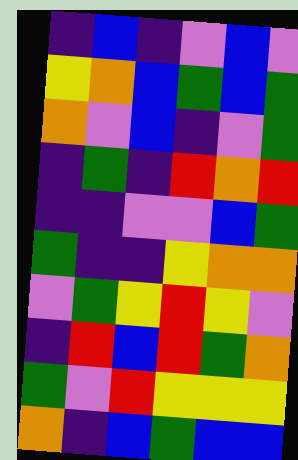[["indigo", "blue", "indigo", "violet", "blue", "violet"], ["yellow", "orange", "blue", "green", "blue", "green"], ["orange", "violet", "blue", "indigo", "violet", "green"], ["indigo", "green", "indigo", "red", "orange", "red"], ["indigo", "indigo", "violet", "violet", "blue", "green"], ["green", "indigo", "indigo", "yellow", "orange", "orange"], ["violet", "green", "yellow", "red", "yellow", "violet"], ["indigo", "red", "blue", "red", "green", "orange"], ["green", "violet", "red", "yellow", "yellow", "yellow"], ["orange", "indigo", "blue", "green", "blue", "blue"]]